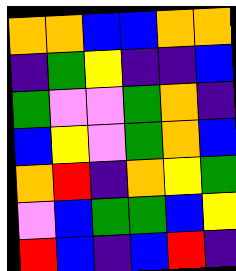[["orange", "orange", "blue", "blue", "orange", "orange"], ["indigo", "green", "yellow", "indigo", "indigo", "blue"], ["green", "violet", "violet", "green", "orange", "indigo"], ["blue", "yellow", "violet", "green", "orange", "blue"], ["orange", "red", "indigo", "orange", "yellow", "green"], ["violet", "blue", "green", "green", "blue", "yellow"], ["red", "blue", "indigo", "blue", "red", "indigo"]]